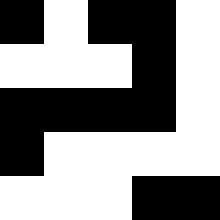[["black", "white", "black", "black", "white"], ["white", "white", "white", "black", "white"], ["black", "black", "black", "black", "white"], ["black", "white", "white", "white", "white"], ["white", "white", "white", "black", "black"]]